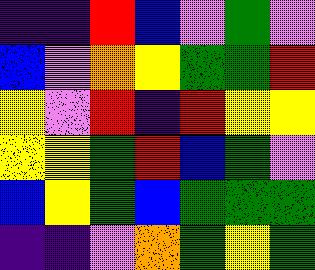[["indigo", "indigo", "red", "blue", "violet", "green", "violet"], ["blue", "violet", "orange", "yellow", "green", "green", "red"], ["yellow", "violet", "red", "indigo", "red", "yellow", "yellow"], ["yellow", "yellow", "green", "red", "blue", "green", "violet"], ["blue", "yellow", "green", "blue", "green", "green", "green"], ["indigo", "indigo", "violet", "orange", "green", "yellow", "green"]]